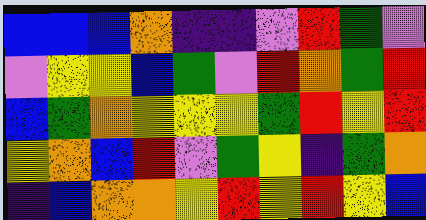[["blue", "blue", "blue", "orange", "indigo", "indigo", "violet", "red", "green", "violet"], ["violet", "yellow", "yellow", "blue", "green", "violet", "red", "orange", "green", "red"], ["blue", "green", "orange", "yellow", "yellow", "yellow", "green", "red", "yellow", "red"], ["yellow", "orange", "blue", "red", "violet", "green", "yellow", "indigo", "green", "orange"], ["indigo", "blue", "orange", "orange", "yellow", "red", "yellow", "red", "yellow", "blue"]]